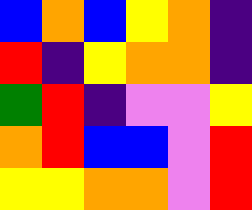[["blue", "orange", "blue", "yellow", "orange", "indigo"], ["red", "indigo", "yellow", "orange", "orange", "indigo"], ["green", "red", "indigo", "violet", "violet", "yellow"], ["orange", "red", "blue", "blue", "violet", "red"], ["yellow", "yellow", "orange", "orange", "violet", "red"]]